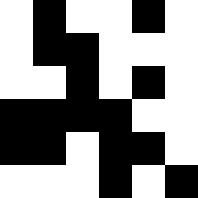[["white", "black", "white", "white", "black", "white"], ["white", "black", "black", "white", "white", "white"], ["white", "white", "black", "white", "black", "white"], ["black", "black", "black", "black", "white", "white"], ["black", "black", "white", "black", "black", "white"], ["white", "white", "white", "black", "white", "black"]]